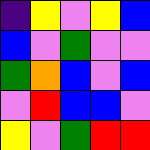[["indigo", "yellow", "violet", "yellow", "blue"], ["blue", "violet", "green", "violet", "violet"], ["green", "orange", "blue", "violet", "blue"], ["violet", "red", "blue", "blue", "violet"], ["yellow", "violet", "green", "red", "red"]]